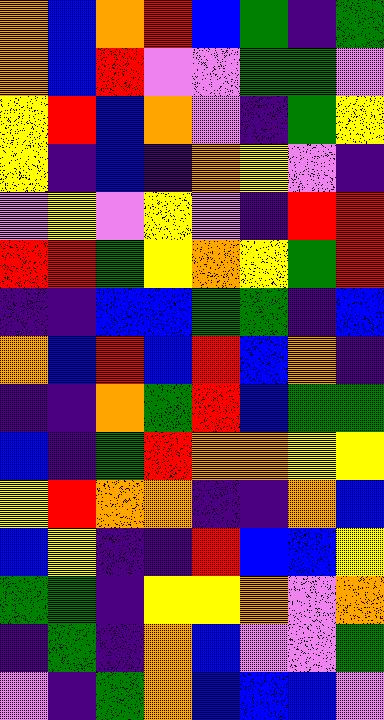[["orange", "blue", "orange", "red", "blue", "green", "indigo", "green"], ["orange", "blue", "red", "violet", "violet", "green", "green", "violet"], ["yellow", "red", "blue", "orange", "violet", "indigo", "green", "yellow"], ["yellow", "indigo", "blue", "indigo", "orange", "yellow", "violet", "indigo"], ["violet", "yellow", "violet", "yellow", "violet", "indigo", "red", "red"], ["red", "red", "green", "yellow", "orange", "yellow", "green", "red"], ["indigo", "indigo", "blue", "blue", "green", "green", "indigo", "blue"], ["orange", "blue", "red", "blue", "red", "blue", "orange", "indigo"], ["indigo", "indigo", "orange", "green", "red", "blue", "green", "green"], ["blue", "indigo", "green", "red", "orange", "orange", "yellow", "yellow"], ["yellow", "red", "orange", "orange", "indigo", "indigo", "orange", "blue"], ["blue", "yellow", "indigo", "indigo", "red", "blue", "blue", "yellow"], ["green", "green", "indigo", "yellow", "yellow", "orange", "violet", "orange"], ["indigo", "green", "indigo", "orange", "blue", "violet", "violet", "green"], ["violet", "indigo", "green", "orange", "blue", "blue", "blue", "violet"]]